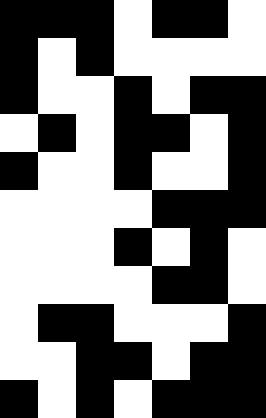[["black", "black", "black", "white", "black", "black", "white"], ["black", "white", "black", "white", "white", "white", "white"], ["black", "white", "white", "black", "white", "black", "black"], ["white", "black", "white", "black", "black", "white", "black"], ["black", "white", "white", "black", "white", "white", "black"], ["white", "white", "white", "white", "black", "black", "black"], ["white", "white", "white", "black", "white", "black", "white"], ["white", "white", "white", "white", "black", "black", "white"], ["white", "black", "black", "white", "white", "white", "black"], ["white", "white", "black", "black", "white", "black", "black"], ["black", "white", "black", "white", "black", "black", "black"]]